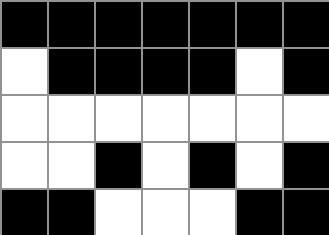[["black", "black", "black", "black", "black", "black", "black"], ["white", "black", "black", "black", "black", "white", "black"], ["white", "white", "white", "white", "white", "white", "white"], ["white", "white", "black", "white", "black", "white", "black"], ["black", "black", "white", "white", "white", "black", "black"]]